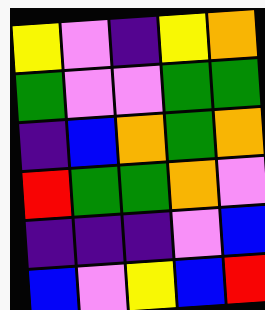[["yellow", "violet", "indigo", "yellow", "orange"], ["green", "violet", "violet", "green", "green"], ["indigo", "blue", "orange", "green", "orange"], ["red", "green", "green", "orange", "violet"], ["indigo", "indigo", "indigo", "violet", "blue"], ["blue", "violet", "yellow", "blue", "red"]]